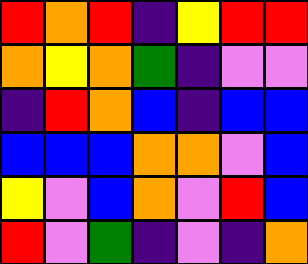[["red", "orange", "red", "indigo", "yellow", "red", "red"], ["orange", "yellow", "orange", "green", "indigo", "violet", "violet"], ["indigo", "red", "orange", "blue", "indigo", "blue", "blue"], ["blue", "blue", "blue", "orange", "orange", "violet", "blue"], ["yellow", "violet", "blue", "orange", "violet", "red", "blue"], ["red", "violet", "green", "indigo", "violet", "indigo", "orange"]]